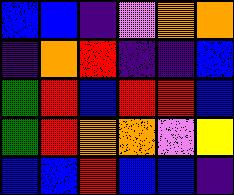[["blue", "blue", "indigo", "violet", "orange", "orange"], ["indigo", "orange", "red", "indigo", "indigo", "blue"], ["green", "red", "blue", "red", "red", "blue"], ["green", "red", "orange", "orange", "violet", "yellow"], ["blue", "blue", "red", "blue", "blue", "indigo"]]